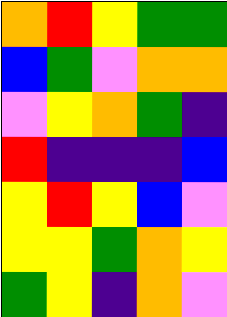[["orange", "red", "yellow", "green", "green"], ["blue", "green", "violet", "orange", "orange"], ["violet", "yellow", "orange", "green", "indigo"], ["red", "indigo", "indigo", "indigo", "blue"], ["yellow", "red", "yellow", "blue", "violet"], ["yellow", "yellow", "green", "orange", "yellow"], ["green", "yellow", "indigo", "orange", "violet"]]